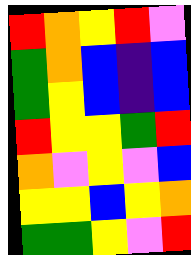[["red", "orange", "yellow", "red", "violet"], ["green", "orange", "blue", "indigo", "blue"], ["green", "yellow", "blue", "indigo", "blue"], ["red", "yellow", "yellow", "green", "red"], ["orange", "violet", "yellow", "violet", "blue"], ["yellow", "yellow", "blue", "yellow", "orange"], ["green", "green", "yellow", "violet", "red"]]